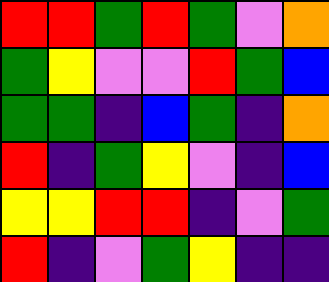[["red", "red", "green", "red", "green", "violet", "orange"], ["green", "yellow", "violet", "violet", "red", "green", "blue"], ["green", "green", "indigo", "blue", "green", "indigo", "orange"], ["red", "indigo", "green", "yellow", "violet", "indigo", "blue"], ["yellow", "yellow", "red", "red", "indigo", "violet", "green"], ["red", "indigo", "violet", "green", "yellow", "indigo", "indigo"]]